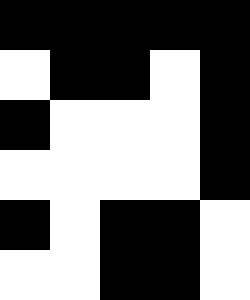[["black", "black", "black", "black", "black"], ["white", "black", "black", "white", "black"], ["black", "white", "white", "white", "black"], ["white", "white", "white", "white", "black"], ["black", "white", "black", "black", "white"], ["white", "white", "black", "black", "white"]]